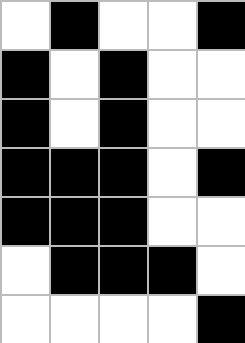[["white", "black", "white", "white", "black"], ["black", "white", "black", "white", "white"], ["black", "white", "black", "white", "white"], ["black", "black", "black", "white", "black"], ["black", "black", "black", "white", "white"], ["white", "black", "black", "black", "white"], ["white", "white", "white", "white", "black"]]